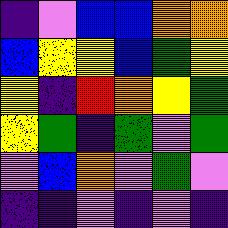[["indigo", "violet", "blue", "blue", "orange", "orange"], ["blue", "yellow", "yellow", "blue", "green", "yellow"], ["yellow", "indigo", "red", "orange", "yellow", "green"], ["yellow", "green", "indigo", "green", "violet", "green"], ["violet", "blue", "orange", "violet", "green", "violet"], ["indigo", "indigo", "violet", "indigo", "violet", "indigo"]]